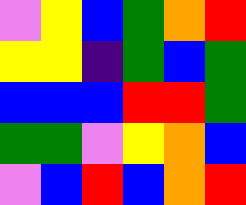[["violet", "yellow", "blue", "green", "orange", "red"], ["yellow", "yellow", "indigo", "green", "blue", "green"], ["blue", "blue", "blue", "red", "red", "green"], ["green", "green", "violet", "yellow", "orange", "blue"], ["violet", "blue", "red", "blue", "orange", "red"]]